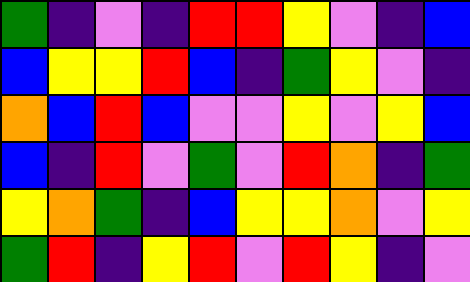[["green", "indigo", "violet", "indigo", "red", "red", "yellow", "violet", "indigo", "blue"], ["blue", "yellow", "yellow", "red", "blue", "indigo", "green", "yellow", "violet", "indigo"], ["orange", "blue", "red", "blue", "violet", "violet", "yellow", "violet", "yellow", "blue"], ["blue", "indigo", "red", "violet", "green", "violet", "red", "orange", "indigo", "green"], ["yellow", "orange", "green", "indigo", "blue", "yellow", "yellow", "orange", "violet", "yellow"], ["green", "red", "indigo", "yellow", "red", "violet", "red", "yellow", "indigo", "violet"]]